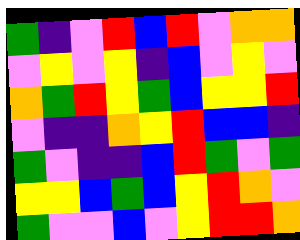[["green", "indigo", "violet", "red", "blue", "red", "violet", "orange", "orange"], ["violet", "yellow", "violet", "yellow", "indigo", "blue", "violet", "yellow", "violet"], ["orange", "green", "red", "yellow", "green", "blue", "yellow", "yellow", "red"], ["violet", "indigo", "indigo", "orange", "yellow", "red", "blue", "blue", "indigo"], ["green", "violet", "indigo", "indigo", "blue", "red", "green", "violet", "green"], ["yellow", "yellow", "blue", "green", "blue", "yellow", "red", "orange", "violet"], ["green", "violet", "violet", "blue", "violet", "yellow", "red", "red", "orange"]]